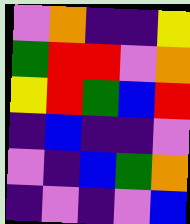[["violet", "orange", "indigo", "indigo", "yellow"], ["green", "red", "red", "violet", "orange"], ["yellow", "red", "green", "blue", "red"], ["indigo", "blue", "indigo", "indigo", "violet"], ["violet", "indigo", "blue", "green", "orange"], ["indigo", "violet", "indigo", "violet", "blue"]]